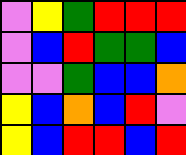[["violet", "yellow", "green", "red", "red", "red"], ["violet", "blue", "red", "green", "green", "blue"], ["violet", "violet", "green", "blue", "blue", "orange"], ["yellow", "blue", "orange", "blue", "red", "violet"], ["yellow", "blue", "red", "red", "blue", "red"]]